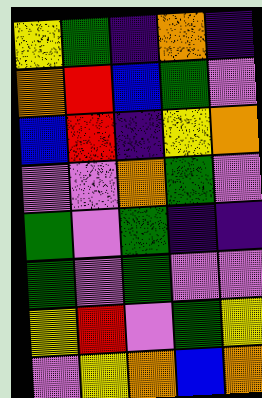[["yellow", "green", "indigo", "orange", "indigo"], ["orange", "red", "blue", "green", "violet"], ["blue", "red", "indigo", "yellow", "orange"], ["violet", "violet", "orange", "green", "violet"], ["green", "violet", "green", "indigo", "indigo"], ["green", "violet", "green", "violet", "violet"], ["yellow", "red", "violet", "green", "yellow"], ["violet", "yellow", "orange", "blue", "orange"]]